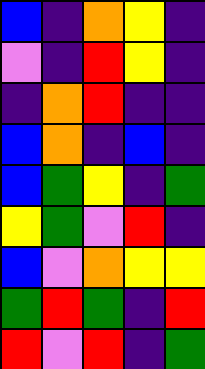[["blue", "indigo", "orange", "yellow", "indigo"], ["violet", "indigo", "red", "yellow", "indigo"], ["indigo", "orange", "red", "indigo", "indigo"], ["blue", "orange", "indigo", "blue", "indigo"], ["blue", "green", "yellow", "indigo", "green"], ["yellow", "green", "violet", "red", "indigo"], ["blue", "violet", "orange", "yellow", "yellow"], ["green", "red", "green", "indigo", "red"], ["red", "violet", "red", "indigo", "green"]]